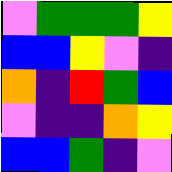[["violet", "green", "green", "green", "yellow"], ["blue", "blue", "yellow", "violet", "indigo"], ["orange", "indigo", "red", "green", "blue"], ["violet", "indigo", "indigo", "orange", "yellow"], ["blue", "blue", "green", "indigo", "violet"]]